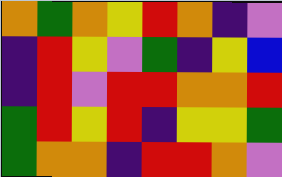[["orange", "green", "orange", "yellow", "red", "orange", "indigo", "violet"], ["indigo", "red", "yellow", "violet", "green", "indigo", "yellow", "blue"], ["indigo", "red", "violet", "red", "red", "orange", "orange", "red"], ["green", "red", "yellow", "red", "indigo", "yellow", "yellow", "green"], ["green", "orange", "orange", "indigo", "red", "red", "orange", "violet"]]